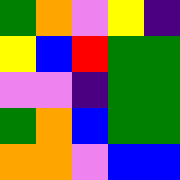[["green", "orange", "violet", "yellow", "indigo"], ["yellow", "blue", "red", "green", "green"], ["violet", "violet", "indigo", "green", "green"], ["green", "orange", "blue", "green", "green"], ["orange", "orange", "violet", "blue", "blue"]]